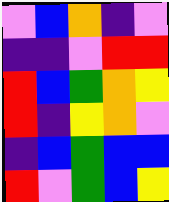[["violet", "blue", "orange", "indigo", "violet"], ["indigo", "indigo", "violet", "red", "red"], ["red", "blue", "green", "orange", "yellow"], ["red", "indigo", "yellow", "orange", "violet"], ["indigo", "blue", "green", "blue", "blue"], ["red", "violet", "green", "blue", "yellow"]]